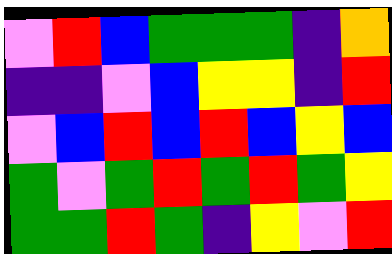[["violet", "red", "blue", "green", "green", "green", "indigo", "orange"], ["indigo", "indigo", "violet", "blue", "yellow", "yellow", "indigo", "red"], ["violet", "blue", "red", "blue", "red", "blue", "yellow", "blue"], ["green", "violet", "green", "red", "green", "red", "green", "yellow"], ["green", "green", "red", "green", "indigo", "yellow", "violet", "red"]]